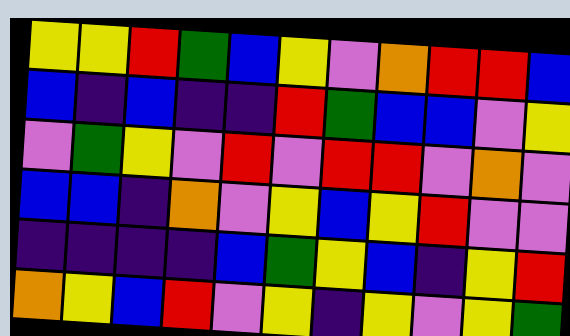[["yellow", "yellow", "red", "green", "blue", "yellow", "violet", "orange", "red", "red", "blue"], ["blue", "indigo", "blue", "indigo", "indigo", "red", "green", "blue", "blue", "violet", "yellow"], ["violet", "green", "yellow", "violet", "red", "violet", "red", "red", "violet", "orange", "violet"], ["blue", "blue", "indigo", "orange", "violet", "yellow", "blue", "yellow", "red", "violet", "violet"], ["indigo", "indigo", "indigo", "indigo", "blue", "green", "yellow", "blue", "indigo", "yellow", "red"], ["orange", "yellow", "blue", "red", "violet", "yellow", "indigo", "yellow", "violet", "yellow", "green"]]